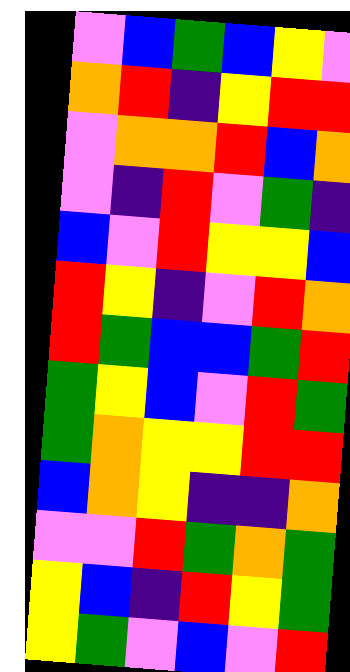[["violet", "blue", "green", "blue", "yellow", "violet"], ["orange", "red", "indigo", "yellow", "red", "red"], ["violet", "orange", "orange", "red", "blue", "orange"], ["violet", "indigo", "red", "violet", "green", "indigo"], ["blue", "violet", "red", "yellow", "yellow", "blue"], ["red", "yellow", "indigo", "violet", "red", "orange"], ["red", "green", "blue", "blue", "green", "red"], ["green", "yellow", "blue", "violet", "red", "green"], ["green", "orange", "yellow", "yellow", "red", "red"], ["blue", "orange", "yellow", "indigo", "indigo", "orange"], ["violet", "violet", "red", "green", "orange", "green"], ["yellow", "blue", "indigo", "red", "yellow", "green"], ["yellow", "green", "violet", "blue", "violet", "red"]]